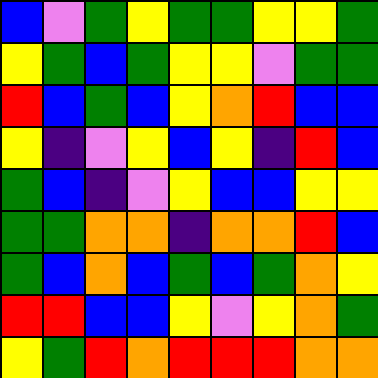[["blue", "violet", "green", "yellow", "green", "green", "yellow", "yellow", "green"], ["yellow", "green", "blue", "green", "yellow", "yellow", "violet", "green", "green"], ["red", "blue", "green", "blue", "yellow", "orange", "red", "blue", "blue"], ["yellow", "indigo", "violet", "yellow", "blue", "yellow", "indigo", "red", "blue"], ["green", "blue", "indigo", "violet", "yellow", "blue", "blue", "yellow", "yellow"], ["green", "green", "orange", "orange", "indigo", "orange", "orange", "red", "blue"], ["green", "blue", "orange", "blue", "green", "blue", "green", "orange", "yellow"], ["red", "red", "blue", "blue", "yellow", "violet", "yellow", "orange", "green"], ["yellow", "green", "red", "orange", "red", "red", "red", "orange", "orange"]]